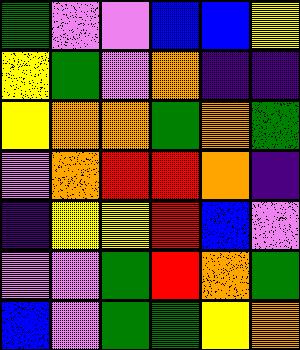[["green", "violet", "violet", "blue", "blue", "yellow"], ["yellow", "green", "violet", "orange", "indigo", "indigo"], ["yellow", "orange", "orange", "green", "orange", "green"], ["violet", "orange", "red", "red", "orange", "indigo"], ["indigo", "yellow", "yellow", "red", "blue", "violet"], ["violet", "violet", "green", "red", "orange", "green"], ["blue", "violet", "green", "green", "yellow", "orange"]]